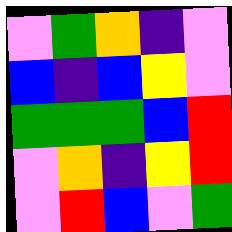[["violet", "green", "orange", "indigo", "violet"], ["blue", "indigo", "blue", "yellow", "violet"], ["green", "green", "green", "blue", "red"], ["violet", "orange", "indigo", "yellow", "red"], ["violet", "red", "blue", "violet", "green"]]